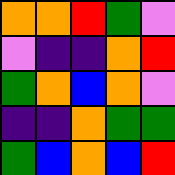[["orange", "orange", "red", "green", "violet"], ["violet", "indigo", "indigo", "orange", "red"], ["green", "orange", "blue", "orange", "violet"], ["indigo", "indigo", "orange", "green", "green"], ["green", "blue", "orange", "blue", "red"]]